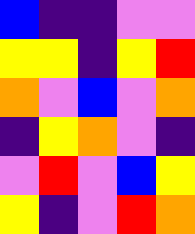[["blue", "indigo", "indigo", "violet", "violet"], ["yellow", "yellow", "indigo", "yellow", "red"], ["orange", "violet", "blue", "violet", "orange"], ["indigo", "yellow", "orange", "violet", "indigo"], ["violet", "red", "violet", "blue", "yellow"], ["yellow", "indigo", "violet", "red", "orange"]]